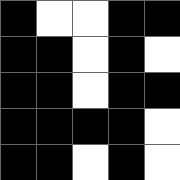[["black", "white", "white", "black", "black"], ["black", "black", "white", "black", "white"], ["black", "black", "white", "black", "black"], ["black", "black", "black", "black", "white"], ["black", "black", "white", "black", "white"]]